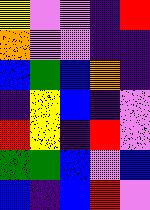[["yellow", "violet", "violet", "indigo", "red"], ["orange", "violet", "violet", "indigo", "indigo"], ["blue", "green", "blue", "orange", "indigo"], ["indigo", "yellow", "blue", "indigo", "violet"], ["red", "yellow", "indigo", "red", "violet"], ["green", "green", "blue", "violet", "blue"], ["blue", "indigo", "blue", "red", "violet"]]